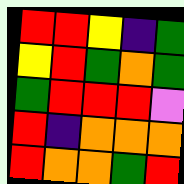[["red", "red", "yellow", "indigo", "green"], ["yellow", "red", "green", "orange", "green"], ["green", "red", "red", "red", "violet"], ["red", "indigo", "orange", "orange", "orange"], ["red", "orange", "orange", "green", "red"]]